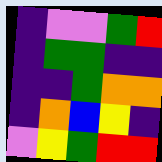[["indigo", "violet", "violet", "green", "red"], ["indigo", "green", "green", "indigo", "indigo"], ["indigo", "indigo", "green", "orange", "orange"], ["indigo", "orange", "blue", "yellow", "indigo"], ["violet", "yellow", "green", "red", "red"]]